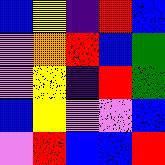[["blue", "yellow", "indigo", "red", "blue"], ["violet", "orange", "red", "blue", "green"], ["violet", "yellow", "indigo", "red", "green"], ["blue", "yellow", "violet", "violet", "blue"], ["violet", "red", "blue", "blue", "red"]]